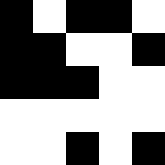[["black", "white", "black", "black", "white"], ["black", "black", "white", "white", "black"], ["black", "black", "black", "white", "white"], ["white", "white", "white", "white", "white"], ["white", "white", "black", "white", "black"]]